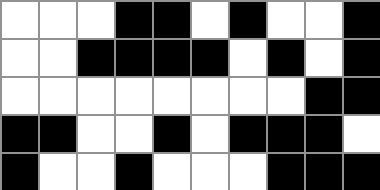[["white", "white", "white", "black", "black", "white", "black", "white", "white", "black"], ["white", "white", "black", "black", "black", "black", "white", "black", "white", "black"], ["white", "white", "white", "white", "white", "white", "white", "white", "black", "black"], ["black", "black", "white", "white", "black", "white", "black", "black", "black", "white"], ["black", "white", "white", "black", "white", "white", "white", "black", "black", "black"]]